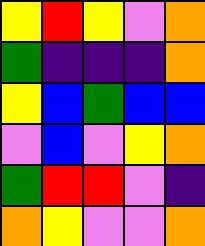[["yellow", "red", "yellow", "violet", "orange"], ["green", "indigo", "indigo", "indigo", "orange"], ["yellow", "blue", "green", "blue", "blue"], ["violet", "blue", "violet", "yellow", "orange"], ["green", "red", "red", "violet", "indigo"], ["orange", "yellow", "violet", "violet", "orange"]]